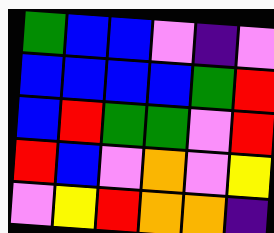[["green", "blue", "blue", "violet", "indigo", "violet"], ["blue", "blue", "blue", "blue", "green", "red"], ["blue", "red", "green", "green", "violet", "red"], ["red", "blue", "violet", "orange", "violet", "yellow"], ["violet", "yellow", "red", "orange", "orange", "indigo"]]